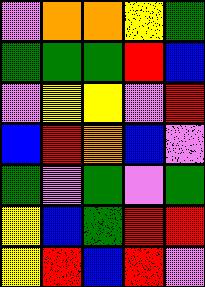[["violet", "orange", "orange", "yellow", "green"], ["green", "green", "green", "red", "blue"], ["violet", "yellow", "yellow", "violet", "red"], ["blue", "red", "orange", "blue", "violet"], ["green", "violet", "green", "violet", "green"], ["yellow", "blue", "green", "red", "red"], ["yellow", "red", "blue", "red", "violet"]]